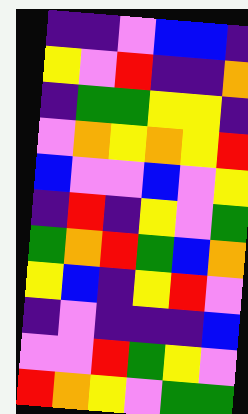[["indigo", "indigo", "violet", "blue", "blue", "indigo"], ["yellow", "violet", "red", "indigo", "indigo", "orange"], ["indigo", "green", "green", "yellow", "yellow", "indigo"], ["violet", "orange", "yellow", "orange", "yellow", "red"], ["blue", "violet", "violet", "blue", "violet", "yellow"], ["indigo", "red", "indigo", "yellow", "violet", "green"], ["green", "orange", "red", "green", "blue", "orange"], ["yellow", "blue", "indigo", "yellow", "red", "violet"], ["indigo", "violet", "indigo", "indigo", "indigo", "blue"], ["violet", "violet", "red", "green", "yellow", "violet"], ["red", "orange", "yellow", "violet", "green", "green"]]